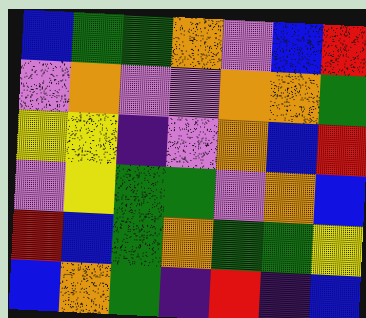[["blue", "green", "green", "orange", "violet", "blue", "red"], ["violet", "orange", "violet", "violet", "orange", "orange", "green"], ["yellow", "yellow", "indigo", "violet", "orange", "blue", "red"], ["violet", "yellow", "green", "green", "violet", "orange", "blue"], ["red", "blue", "green", "orange", "green", "green", "yellow"], ["blue", "orange", "green", "indigo", "red", "indigo", "blue"]]